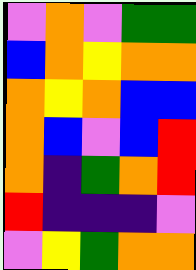[["violet", "orange", "violet", "green", "green"], ["blue", "orange", "yellow", "orange", "orange"], ["orange", "yellow", "orange", "blue", "blue"], ["orange", "blue", "violet", "blue", "red"], ["orange", "indigo", "green", "orange", "red"], ["red", "indigo", "indigo", "indigo", "violet"], ["violet", "yellow", "green", "orange", "orange"]]